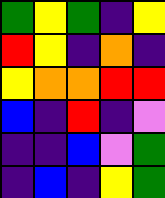[["green", "yellow", "green", "indigo", "yellow"], ["red", "yellow", "indigo", "orange", "indigo"], ["yellow", "orange", "orange", "red", "red"], ["blue", "indigo", "red", "indigo", "violet"], ["indigo", "indigo", "blue", "violet", "green"], ["indigo", "blue", "indigo", "yellow", "green"]]